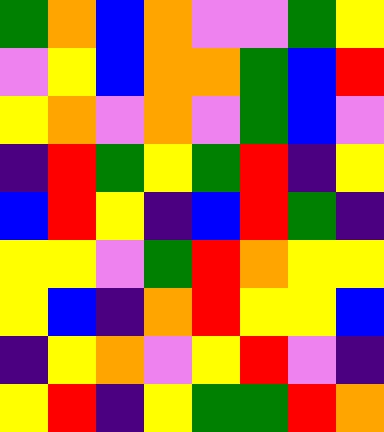[["green", "orange", "blue", "orange", "violet", "violet", "green", "yellow"], ["violet", "yellow", "blue", "orange", "orange", "green", "blue", "red"], ["yellow", "orange", "violet", "orange", "violet", "green", "blue", "violet"], ["indigo", "red", "green", "yellow", "green", "red", "indigo", "yellow"], ["blue", "red", "yellow", "indigo", "blue", "red", "green", "indigo"], ["yellow", "yellow", "violet", "green", "red", "orange", "yellow", "yellow"], ["yellow", "blue", "indigo", "orange", "red", "yellow", "yellow", "blue"], ["indigo", "yellow", "orange", "violet", "yellow", "red", "violet", "indigo"], ["yellow", "red", "indigo", "yellow", "green", "green", "red", "orange"]]